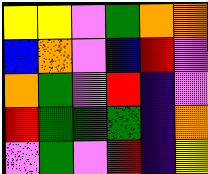[["yellow", "yellow", "violet", "green", "orange", "orange"], ["blue", "orange", "violet", "blue", "red", "violet"], ["orange", "green", "violet", "red", "indigo", "violet"], ["red", "green", "green", "green", "indigo", "orange"], ["violet", "green", "violet", "red", "indigo", "yellow"]]